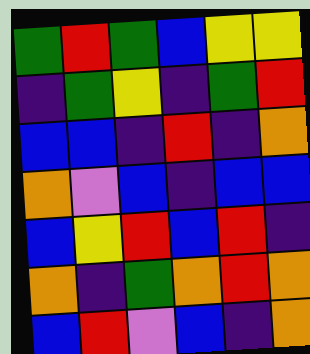[["green", "red", "green", "blue", "yellow", "yellow"], ["indigo", "green", "yellow", "indigo", "green", "red"], ["blue", "blue", "indigo", "red", "indigo", "orange"], ["orange", "violet", "blue", "indigo", "blue", "blue"], ["blue", "yellow", "red", "blue", "red", "indigo"], ["orange", "indigo", "green", "orange", "red", "orange"], ["blue", "red", "violet", "blue", "indigo", "orange"]]